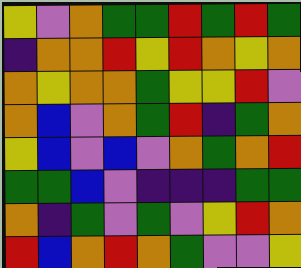[["yellow", "violet", "orange", "green", "green", "red", "green", "red", "green"], ["indigo", "orange", "orange", "red", "yellow", "red", "orange", "yellow", "orange"], ["orange", "yellow", "orange", "orange", "green", "yellow", "yellow", "red", "violet"], ["orange", "blue", "violet", "orange", "green", "red", "indigo", "green", "orange"], ["yellow", "blue", "violet", "blue", "violet", "orange", "green", "orange", "red"], ["green", "green", "blue", "violet", "indigo", "indigo", "indigo", "green", "green"], ["orange", "indigo", "green", "violet", "green", "violet", "yellow", "red", "orange"], ["red", "blue", "orange", "red", "orange", "green", "violet", "violet", "yellow"]]